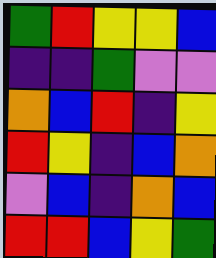[["green", "red", "yellow", "yellow", "blue"], ["indigo", "indigo", "green", "violet", "violet"], ["orange", "blue", "red", "indigo", "yellow"], ["red", "yellow", "indigo", "blue", "orange"], ["violet", "blue", "indigo", "orange", "blue"], ["red", "red", "blue", "yellow", "green"]]